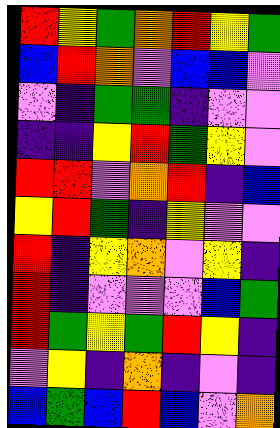[["red", "yellow", "green", "orange", "red", "yellow", "green"], ["blue", "red", "orange", "violet", "blue", "blue", "violet"], ["violet", "indigo", "green", "green", "indigo", "violet", "violet"], ["indigo", "indigo", "yellow", "red", "green", "yellow", "violet"], ["red", "red", "violet", "orange", "red", "indigo", "blue"], ["yellow", "red", "green", "indigo", "yellow", "violet", "violet"], ["red", "indigo", "yellow", "orange", "violet", "yellow", "indigo"], ["red", "indigo", "violet", "violet", "violet", "blue", "green"], ["red", "green", "yellow", "green", "red", "yellow", "indigo"], ["violet", "yellow", "indigo", "orange", "indigo", "violet", "indigo"], ["blue", "green", "blue", "red", "blue", "violet", "orange"]]